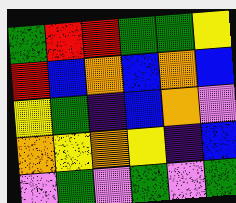[["green", "red", "red", "green", "green", "yellow"], ["red", "blue", "orange", "blue", "orange", "blue"], ["yellow", "green", "indigo", "blue", "orange", "violet"], ["orange", "yellow", "orange", "yellow", "indigo", "blue"], ["violet", "green", "violet", "green", "violet", "green"]]